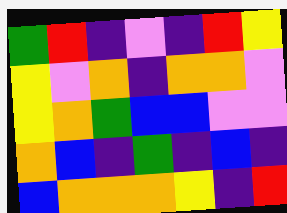[["green", "red", "indigo", "violet", "indigo", "red", "yellow"], ["yellow", "violet", "orange", "indigo", "orange", "orange", "violet"], ["yellow", "orange", "green", "blue", "blue", "violet", "violet"], ["orange", "blue", "indigo", "green", "indigo", "blue", "indigo"], ["blue", "orange", "orange", "orange", "yellow", "indigo", "red"]]